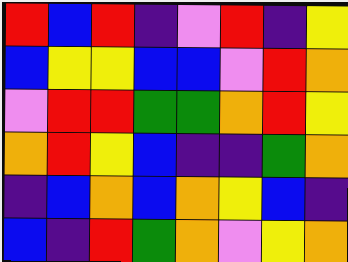[["red", "blue", "red", "indigo", "violet", "red", "indigo", "yellow"], ["blue", "yellow", "yellow", "blue", "blue", "violet", "red", "orange"], ["violet", "red", "red", "green", "green", "orange", "red", "yellow"], ["orange", "red", "yellow", "blue", "indigo", "indigo", "green", "orange"], ["indigo", "blue", "orange", "blue", "orange", "yellow", "blue", "indigo"], ["blue", "indigo", "red", "green", "orange", "violet", "yellow", "orange"]]